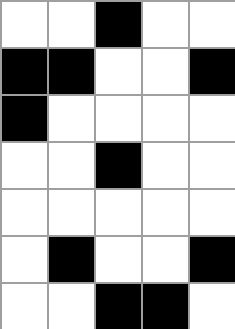[["white", "white", "black", "white", "white"], ["black", "black", "white", "white", "black"], ["black", "white", "white", "white", "white"], ["white", "white", "black", "white", "white"], ["white", "white", "white", "white", "white"], ["white", "black", "white", "white", "black"], ["white", "white", "black", "black", "white"]]